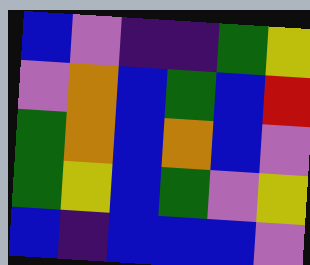[["blue", "violet", "indigo", "indigo", "green", "yellow"], ["violet", "orange", "blue", "green", "blue", "red"], ["green", "orange", "blue", "orange", "blue", "violet"], ["green", "yellow", "blue", "green", "violet", "yellow"], ["blue", "indigo", "blue", "blue", "blue", "violet"]]